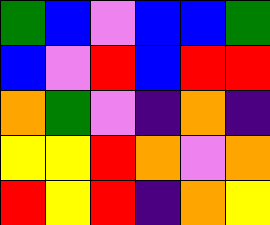[["green", "blue", "violet", "blue", "blue", "green"], ["blue", "violet", "red", "blue", "red", "red"], ["orange", "green", "violet", "indigo", "orange", "indigo"], ["yellow", "yellow", "red", "orange", "violet", "orange"], ["red", "yellow", "red", "indigo", "orange", "yellow"]]